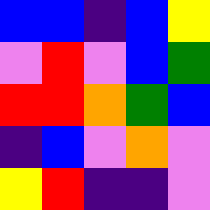[["blue", "blue", "indigo", "blue", "yellow"], ["violet", "red", "violet", "blue", "green"], ["red", "red", "orange", "green", "blue"], ["indigo", "blue", "violet", "orange", "violet"], ["yellow", "red", "indigo", "indigo", "violet"]]